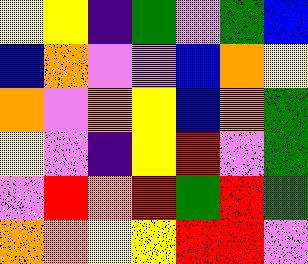[["yellow", "yellow", "indigo", "green", "violet", "green", "blue"], ["blue", "orange", "violet", "violet", "blue", "orange", "yellow"], ["orange", "violet", "orange", "yellow", "blue", "orange", "green"], ["yellow", "violet", "indigo", "yellow", "red", "violet", "green"], ["violet", "red", "orange", "red", "green", "red", "green"], ["orange", "orange", "yellow", "yellow", "red", "red", "violet"]]